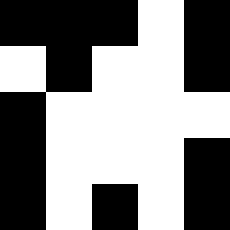[["black", "black", "black", "white", "black"], ["white", "black", "white", "white", "black"], ["black", "white", "white", "white", "white"], ["black", "white", "white", "white", "black"], ["black", "white", "black", "white", "black"]]